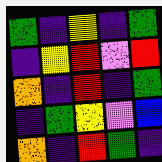[["green", "indigo", "yellow", "indigo", "green"], ["indigo", "yellow", "red", "violet", "red"], ["orange", "indigo", "red", "indigo", "green"], ["indigo", "green", "yellow", "violet", "blue"], ["orange", "indigo", "red", "green", "indigo"]]